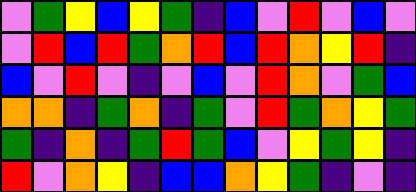[["violet", "green", "yellow", "blue", "yellow", "green", "indigo", "blue", "violet", "red", "violet", "blue", "violet"], ["violet", "red", "blue", "red", "green", "orange", "red", "blue", "red", "orange", "yellow", "red", "indigo"], ["blue", "violet", "red", "violet", "indigo", "violet", "blue", "violet", "red", "orange", "violet", "green", "blue"], ["orange", "orange", "indigo", "green", "orange", "indigo", "green", "violet", "red", "green", "orange", "yellow", "green"], ["green", "indigo", "orange", "indigo", "green", "red", "green", "blue", "violet", "yellow", "green", "yellow", "indigo"], ["red", "violet", "orange", "yellow", "indigo", "blue", "blue", "orange", "yellow", "green", "indigo", "violet", "indigo"]]